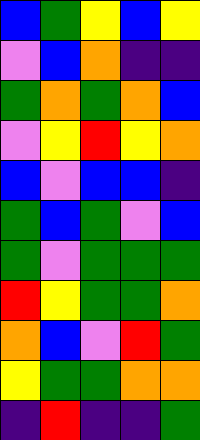[["blue", "green", "yellow", "blue", "yellow"], ["violet", "blue", "orange", "indigo", "indigo"], ["green", "orange", "green", "orange", "blue"], ["violet", "yellow", "red", "yellow", "orange"], ["blue", "violet", "blue", "blue", "indigo"], ["green", "blue", "green", "violet", "blue"], ["green", "violet", "green", "green", "green"], ["red", "yellow", "green", "green", "orange"], ["orange", "blue", "violet", "red", "green"], ["yellow", "green", "green", "orange", "orange"], ["indigo", "red", "indigo", "indigo", "green"]]